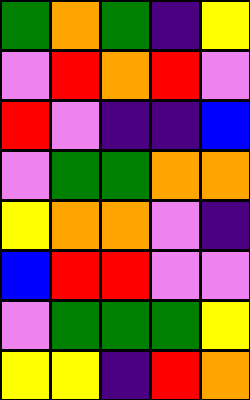[["green", "orange", "green", "indigo", "yellow"], ["violet", "red", "orange", "red", "violet"], ["red", "violet", "indigo", "indigo", "blue"], ["violet", "green", "green", "orange", "orange"], ["yellow", "orange", "orange", "violet", "indigo"], ["blue", "red", "red", "violet", "violet"], ["violet", "green", "green", "green", "yellow"], ["yellow", "yellow", "indigo", "red", "orange"]]